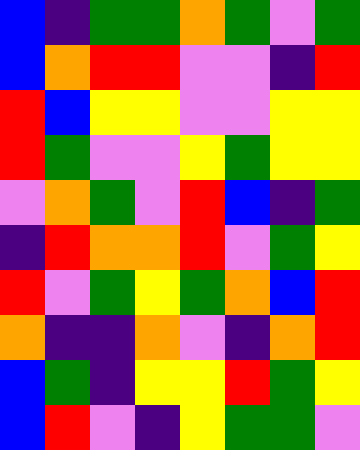[["blue", "indigo", "green", "green", "orange", "green", "violet", "green"], ["blue", "orange", "red", "red", "violet", "violet", "indigo", "red"], ["red", "blue", "yellow", "yellow", "violet", "violet", "yellow", "yellow"], ["red", "green", "violet", "violet", "yellow", "green", "yellow", "yellow"], ["violet", "orange", "green", "violet", "red", "blue", "indigo", "green"], ["indigo", "red", "orange", "orange", "red", "violet", "green", "yellow"], ["red", "violet", "green", "yellow", "green", "orange", "blue", "red"], ["orange", "indigo", "indigo", "orange", "violet", "indigo", "orange", "red"], ["blue", "green", "indigo", "yellow", "yellow", "red", "green", "yellow"], ["blue", "red", "violet", "indigo", "yellow", "green", "green", "violet"]]